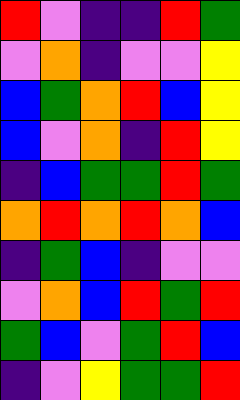[["red", "violet", "indigo", "indigo", "red", "green"], ["violet", "orange", "indigo", "violet", "violet", "yellow"], ["blue", "green", "orange", "red", "blue", "yellow"], ["blue", "violet", "orange", "indigo", "red", "yellow"], ["indigo", "blue", "green", "green", "red", "green"], ["orange", "red", "orange", "red", "orange", "blue"], ["indigo", "green", "blue", "indigo", "violet", "violet"], ["violet", "orange", "blue", "red", "green", "red"], ["green", "blue", "violet", "green", "red", "blue"], ["indigo", "violet", "yellow", "green", "green", "red"]]